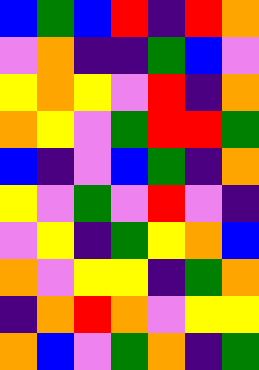[["blue", "green", "blue", "red", "indigo", "red", "orange"], ["violet", "orange", "indigo", "indigo", "green", "blue", "violet"], ["yellow", "orange", "yellow", "violet", "red", "indigo", "orange"], ["orange", "yellow", "violet", "green", "red", "red", "green"], ["blue", "indigo", "violet", "blue", "green", "indigo", "orange"], ["yellow", "violet", "green", "violet", "red", "violet", "indigo"], ["violet", "yellow", "indigo", "green", "yellow", "orange", "blue"], ["orange", "violet", "yellow", "yellow", "indigo", "green", "orange"], ["indigo", "orange", "red", "orange", "violet", "yellow", "yellow"], ["orange", "blue", "violet", "green", "orange", "indigo", "green"]]